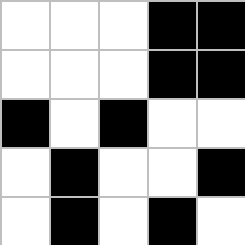[["white", "white", "white", "black", "black"], ["white", "white", "white", "black", "black"], ["black", "white", "black", "white", "white"], ["white", "black", "white", "white", "black"], ["white", "black", "white", "black", "white"]]